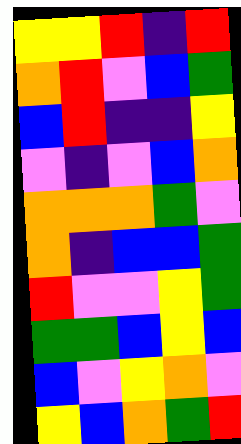[["yellow", "yellow", "red", "indigo", "red"], ["orange", "red", "violet", "blue", "green"], ["blue", "red", "indigo", "indigo", "yellow"], ["violet", "indigo", "violet", "blue", "orange"], ["orange", "orange", "orange", "green", "violet"], ["orange", "indigo", "blue", "blue", "green"], ["red", "violet", "violet", "yellow", "green"], ["green", "green", "blue", "yellow", "blue"], ["blue", "violet", "yellow", "orange", "violet"], ["yellow", "blue", "orange", "green", "red"]]